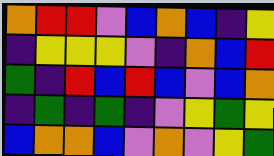[["orange", "red", "red", "violet", "blue", "orange", "blue", "indigo", "yellow"], ["indigo", "yellow", "yellow", "yellow", "violet", "indigo", "orange", "blue", "red"], ["green", "indigo", "red", "blue", "red", "blue", "violet", "blue", "orange"], ["indigo", "green", "indigo", "green", "indigo", "violet", "yellow", "green", "yellow"], ["blue", "orange", "orange", "blue", "violet", "orange", "violet", "yellow", "green"]]